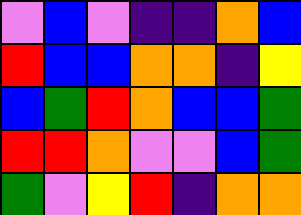[["violet", "blue", "violet", "indigo", "indigo", "orange", "blue"], ["red", "blue", "blue", "orange", "orange", "indigo", "yellow"], ["blue", "green", "red", "orange", "blue", "blue", "green"], ["red", "red", "orange", "violet", "violet", "blue", "green"], ["green", "violet", "yellow", "red", "indigo", "orange", "orange"]]